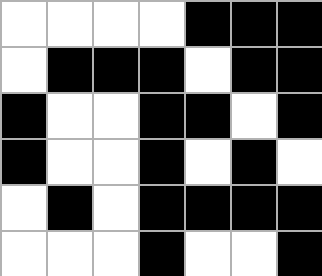[["white", "white", "white", "white", "black", "black", "black"], ["white", "black", "black", "black", "white", "black", "black"], ["black", "white", "white", "black", "black", "white", "black"], ["black", "white", "white", "black", "white", "black", "white"], ["white", "black", "white", "black", "black", "black", "black"], ["white", "white", "white", "black", "white", "white", "black"]]